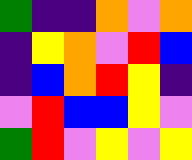[["green", "indigo", "indigo", "orange", "violet", "orange"], ["indigo", "yellow", "orange", "violet", "red", "blue"], ["indigo", "blue", "orange", "red", "yellow", "indigo"], ["violet", "red", "blue", "blue", "yellow", "violet"], ["green", "red", "violet", "yellow", "violet", "yellow"]]